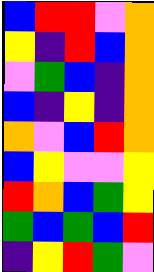[["blue", "red", "red", "violet", "orange"], ["yellow", "indigo", "red", "blue", "orange"], ["violet", "green", "blue", "indigo", "orange"], ["blue", "indigo", "yellow", "indigo", "orange"], ["orange", "violet", "blue", "red", "orange"], ["blue", "yellow", "violet", "violet", "yellow"], ["red", "orange", "blue", "green", "yellow"], ["green", "blue", "green", "blue", "red"], ["indigo", "yellow", "red", "green", "violet"]]